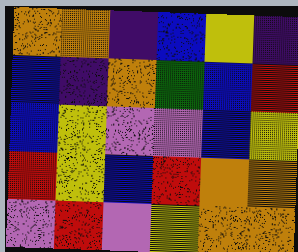[["orange", "orange", "indigo", "blue", "yellow", "indigo"], ["blue", "indigo", "orange", "green", "blue", "red"], ["blue", "yellow", "violet", "violet", "blue", "yellow"], ["red", "yellow", "blue", "red", "orange", "orange"], ["violet", "red", "violet", "yellow", "orange", "orange"]]